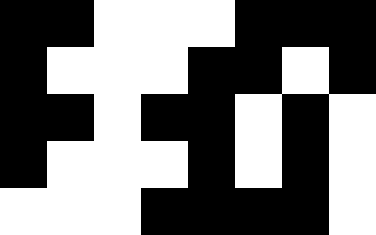[["black", "black", "white", "white", "white", "black", "black", "black"], ["black", "white", "white", "white", "black", "black", "white", "black"], ["black", "black", "white", "black", "black", "white", "black", "white"], ["black", "white", "white", "white", "black", "white", "black", "white"], ["white", "white", "white", "black", "black", "black", "black", "white"]]